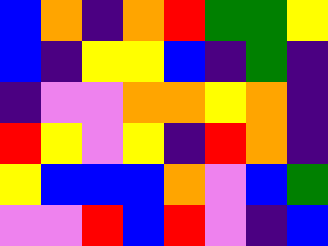[["blue", "orange", "indigo", "orange", "red", "green", "green", "yellow"], ["blue", "indigo", "yellow", "yellow", "blue", "indigo", "green", "indigo"], ["indigo", "violet", "violet", "orange", "orange", "yellow", "orange", "indigo"], ["red", "yellow", "violet", "yellow", "indigo", "red", "orange", "indigo"], ["yellow", "blue", "blue", "blue", "orange", "violet", "blue", "green"], ["violet", "violet", "red", "blue", "red", "violet", "indigo", "blue"]]